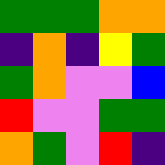[["green", "green", "green", "orange", "orange"], ["indigo", "orange", "indigo", "yellow", "green"], ["green", "orange", "violet", "violet", "blue"], ["red", "violet", "violet", "green", "green"], ["orange", "green", "violet", "red", "indigo"]]